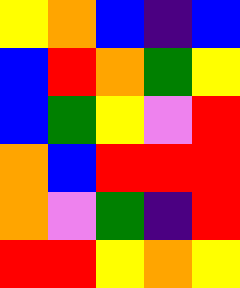[["yellow", "orange", "blue", "indigo", "blue"], ["blue", "red", "orange", "green", "yellow"], ["blue", "green", "yellow", "violet", "red"], ["orange", "blue", "red", "red", "red"], ["orange", "violet", "green", "indigo", "red"], ["red", "red", "yellow", "orange", "yellow"]]